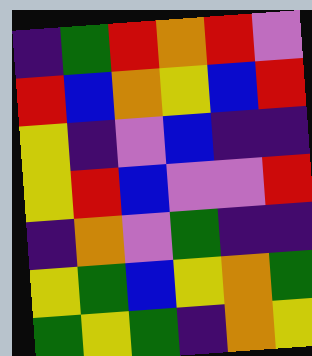[["indigo", "green", "red", "orange", "red", "violet"], ["red", "blue", "orange", "yellow", "blue", "red"], ["yellow", "indigo", "violet", "blue", "indigo", "indigo"], ["yellow", "red", "blue", "violet", "violet", "red"], ["indigo", "orange", "violet", "green", "indigo", "indigo"], ["yellow", "green", "blue", "yellow", "orange", "green"], ["green", "yellow", "green", "indigo", "orange", "yellow"]]